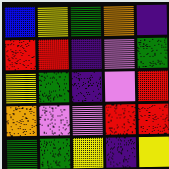[["blue", "yellow", "green", "orange", "indigo"], ["red", "red", "indigo", "violet", "green"], ["yellow", "green", "indigo", "violet", "red"], ["orange", "violet", "violet", "red", "red"], ["green", "green", "yellow", "indigo", "yellow"]]